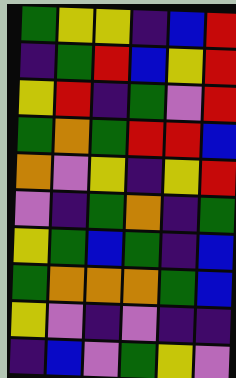[["green", "yellow", "yellow", "indigo", "blue", "red"], ["indigo", "green", "red", "blue", "yellow", "red"], ["yellow", "red", "indigo", "green", "violet", "red"], ["green", "orange", "green", "red", "red", "blue"], ["orange", "violet", "yellow", "indigo", "yellow", "red"], ["violet", "indigo", "green", "orange", "indigo", "green"], ["yellow", "green", "blue", "green", "indigo", "blue"], ["green", "orange", "orange", "orange", "green", "blue"], ["yellow", "violet", "indigo", "violet", "indigo", "indigo"], ["indigo", "blue", "violet", "green", "yellow", "violet"]]